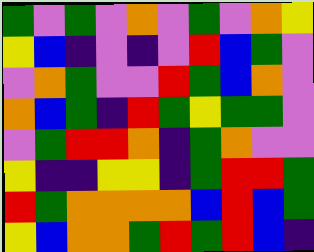[["green", "violet", "green", "violet", "orange", "violet", "green", "violet", "orange", "yellow"], ["yellow", "blue", "indigo", "violet", "indigo", "violet", "red", "blue", "green", "violet"], ["violet", "orange", "green", "violet", "violet", "red", "green", "blue", "orange", "violet"], ["orange", "blue", "green", "indigo", "red", "green", "yellow", "green", "green", "violet"], ["violet", "green", "red", "red", "orange", "indigo", "green", "orange", "violet", "violet"], ["yellow", "indigo", "indigo", "yellow", "yellow", "indigo", "green", "red", "red", "green"], ["red", "green", "orange", "orange", "orange", "orange", "blue", "red", "blue", "green"], ["yellow", "blue", "orange", "orange", "green", "red", "green", "red", "blue", "indigo"]]